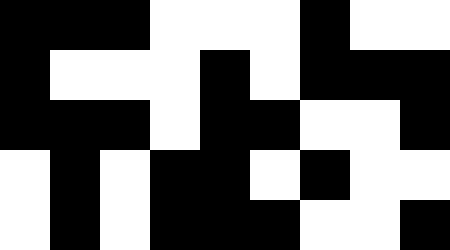[["black", "black", "black", "white", "white", "white", "black", "white", "white"], ["black", "white", "white", "white", "black", "white", "black", "black", "black"], ["black", "black", "black", "white", "black", "black", "white", "white", "black"], ["white", "black", "white", "black", "black", "white", "black", "white", "white"], ["white", "black", "white", "black", "black", "black", "white", "white", "black"]]